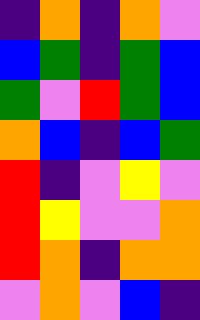[["indigo", "orange", "indigo", "orange", "violet"], ["blue", "green", "indigo", "green", "blue"], ["green", "violet", "red", "green", "blue"], ["orange", "blue", "indigo", "blue", "green"], ["red", "indigo", "violet", "yellow", "violet"], ["red", "yellow", "violet", "violet", "orange"], ["red", "orange", "indigo", "orange", "orange"], ["violet", "orange", "violet", "blue", "indigo"]]